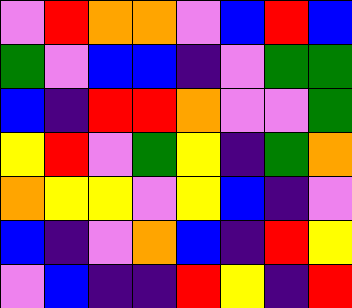[["violet", "red", "orange", "orange", "violet", "blue", "red", "blue"], ["green", "violet", "blue", "blue", "indigo", "violet", "green", "green"], ["blue", "indigo", "red", "red", "orange", "violet", "violet", "green"], ["yellow", "red", "violet", "green", "yellow", "indigo", "green", "orange"], ["orange", "yellow", "yellow", "violet", "yellow", "blue", "indigo", "violet"], ["blue", "indigo", "violet", "orange", "blue", "indigo", "red", "yellow"], ["violet", "blue", "indigo", "indigo", "red", "yellow", "indigo", "red"]]